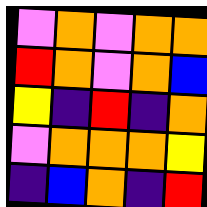[["violet", "orange", "violet", "orange", "orange"], ["red", "orange", "violet", "orange", "blue"], ["yellow", "indigo", "red", "indigo", "orange"], ["violet", "orange", "orange", "orange", "yellow"], ["indigo", "blue", "orange", "indigo", "red"]]